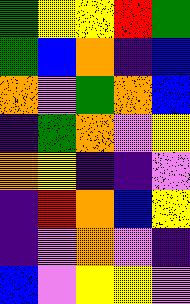[["green", "yellow", "yellow", "red", "green"], ["green", "blue", "orange", "indigo", "blue"], ["orange", "violet", "green", "orange", "blue"], ["indigo", "green", "orange", "violet", "yellow"], ["orange", "yellow", "indigo", "indigo", "violet"], ["indigo", "red", "orange", "blue", "yellow"], ["indigo", "violet", "orange", "violet", "indigo"], ["blue", "violet", "yellow", "yellow", "violet"]]